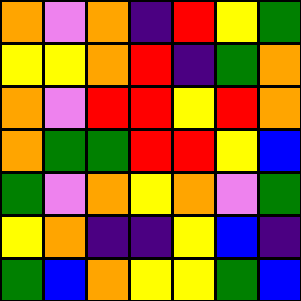[["orange", "violet", "orange", "indigo", "red", "yellow", "green"], ["yellow", "yellow", "orange", "red", "indigo", "green", "orange"], ["orange", "violet", "red", "red", "yellow", "red", "orange"], ["orange", "green", "green", "red", "red", "yellow", "blue"], ["green", "violet", "orange", "yellow", "orange", "violet", "green"], ["yellow", "orange", "indigo", "indigo", "yellow", "blue", "indigo"], ["green", "blue", "orange", "yellow", "yellow", "green", "blue"]]